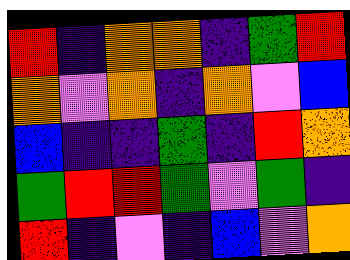[["red", "indigo", "orange", "orange", "indigo", "green", "red"], ["orange", "violet", "orange", "indigo", "orange", "violet", "blue"], ["blue", "indigo", "indigo", "green", "indigo", "red", "orange"], ["green", "red", "red", "green", "violet", "green", "indigo"], ["red", "indigo", "violet", "indigo", "blue", "violet", "orange"]]